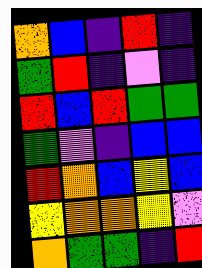[["orange", "blue", "indigo", "red", "indigo"], ["green", "red", "indigo", "violet", "indigo"], ["red", "blue", "red", "green", "green"], ["green", "violet", "indigo", "blue", "blue"], ["red", "orange", "blue", "yellow", "blue"], ["yellow", "orange", "orange", "yellow", "violet"], ["orange", "green", "green", "indigo", "red"]]